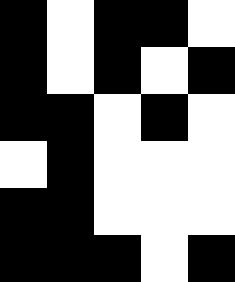[["black", "white", "black", "black", "white"], ["black", "white", "black", "white", "black"], ["black", "black", "white", "black", "white"], ["white", "black", "white", "white", "white"], ["black", "black", "white", "white", "white"], ["black", "black", "black", "white", "black"]]